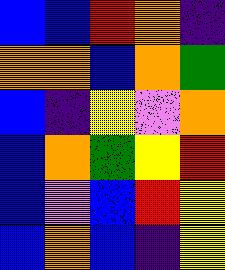[["blue", "blue", "red", "orange", "indigo"], ["orange", "orange", "blue", "orange", "green"], ["blue", "indigo", "yellow", "violet", "orange"], ["blue", "orange", "green", "yellow", "red"], ["blue", "violet", "blue", "red", "yellow"], ["blue", "orange", "blue", "indigo", "yellow"]]